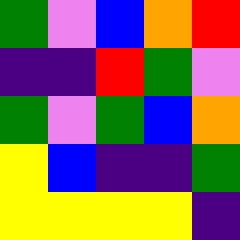[["green", "violet", "blue", "orange", "red"], ["indigo", "indigo", "red", "green", "violet"], ["green", "violet", "green", "blue", "orange"], ["yellow", "blue", "indigo", "indigo", "green"], ["yellow", "yellow", "yellow", "yellow", "indigo"]]